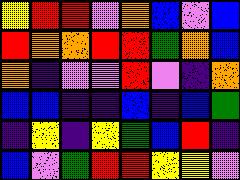[["yellow", "red", "red", "violet", "orange", "blue", "violet", "blue"], ["red", "orange", "orange", "red", "red", "green", "orange", "blue"], ["orange", "indigo", "violet", "violet", "red", "violet", "indigo", "orange"], ["blue", "blue", "indigo", "indigo", "blue", "indigo", "blue", "green"], ["indigo", "yellow", "indigo", "yellow", "green", "blue", "red", "indigo"], ["blue", "violet", "green", "red", "red", "yellow", "yellow", "violet"]]